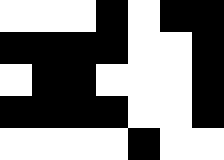[["white", "white", "white", "black", "white", "black", "black"], ["black", "black", "black", "black", "white", "white", "black"], ["white", "black", "black", "white", "white", "white", "black"], ["black", "black", "black", "black", "white", "white", "black"], ["white", "white", "white", "white", "black", "white", "white"]]